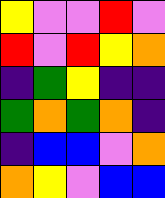[["yellow", "violet", "violet", "red", "violet"], ["red", "violet", "red", "yellow", "orange"], ["indigo", "green", "yellow", "indigo", "indigo"], ["green", "orange", "green", "orange", "indigo"], ["indigo", "blue", "blue", "violet", "orange"], ["orange", "yellow", "violet", "blue", "blue"]]